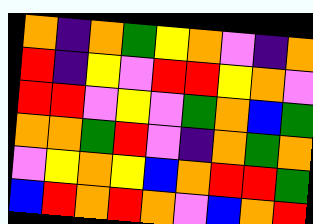[["orange", "indigo", "orange", "green", "yellow", "orange", "violet", "indigo", "orange"], ["red", "indigo", "yellow", "violet", "red", "red", "yellow", "orange", "violet"], ["red", "red", "violet", "yellow", "violet", "green", "orange", "blue", "green"], ["orange", "orange", "green", "red", "violet", "indigo", "orange", "green", "orange"], ["violet", "yellow", "orange", "yellow", "blue", "orange", "red", "red", "green"], ["blue", "red", "orange", "red", "orange", "violet", "blue", "orange", "red"]]